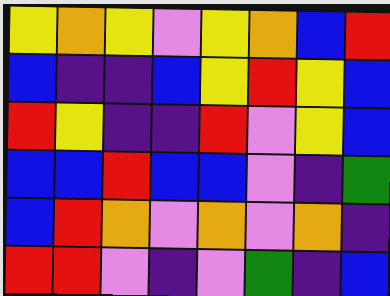[["yellow", "orange", "yellow", "violet", "yellow", "orange", "blue", "red"], ["blue", "indigo", "indigo", "blue", "yellow", "red", "yellow", "blue"], ["red", "yellow", "indigo", "indigo", "red", "violet", "yellow", "blue"], ["blue", "blue", "red", "blue", "blue", "violet", "indigo", "green"], ["blue", "red", "orange", "violet", "orange", "violet", "orange", "indigo"], ["red", "red", "violet", "indigo", "violet", "green", "indigo", "blue"]]